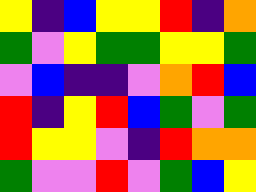[["yellow", "indigo", "blue", "yellow", "yellow", "red", "indigo", "orange"], ["green", "violet", "yellow", "green", "green", "yellow", "yellow", "green"], ["violet", "blue", "indigo", "indigo", "violet", "orange", "red", "blue"], ["red", "indigo", "yellow", "red", "blue", "green", "violet", "green"], ["red", "yellow", "yellow", "violet", "indigo", "red", "orange", "orange"], ["green", "violet", "violet", "red", "violet", "green", "blue", "yellow"]]